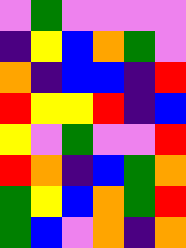[["violet", "green", "violet", "violet", "violet", "violet"], ["indigo", "yellow", "blue", "orange", "green", "violet"], ["orange", "indigo", "blue", "blue", "indigo", "red"], ["red", "yellow", "yellow", "red", "indigo", "blue"], ["yellow", "violet", "green", "violet", "violet", "red"], ["red", "orange", "indigo", "blue", "green", "orange"], ["green", "yellow", "blue", "orange", "green", "red"], ["green", "blue", "violet", "orange", "indigo", "orange"]]